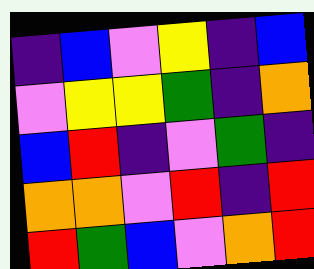[["indigo", "blue", "violet", "yellow", "indigo", "blue"], ["violet", "yellow", "yellow", "green", "indigo", "orange"], ["blue", "red", "indigo", "violet", "green", "indigo"], ["orange", "orange", "violet", "red", "indigo", "red"], ["red", "green", "blue", "violet", "orange", "red"]]